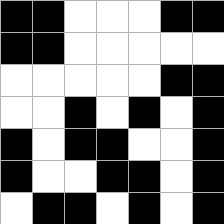[["black", "black", "white", "white", "white", "black", "black"], ["black", "black", "white", "white", "white", "white", "white"], ["white", "white", "white", "white", "white", "black", "black"], ["white", "white", "black", "white", "black", "white", "black"], ["black", "white", "black", "black", "white", "white", "black"], ["black", "white", "white", "black", "black", "white", "black"], ["white", "black", "black", "white", "black", "white", "black"]]